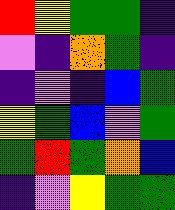[["red", "yellow", "green", "green", "indigo"], ["violet", "indigo", "orange", "green", "indigo"], ["indigo", "violet", "indigo", "blue", "green"], ["yellow", "green", "blue", "violet", "green"], ["green", "red", "green", "orange", "blue"], ["indigo", "violet", "yellow", "green", "green"]]